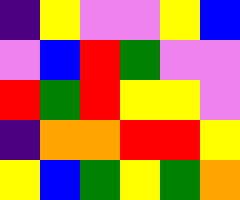[["indigo", "yellow", "violet", "violet", "yellow", "blue"], ["violet", "blue", "red", "green", "violet", "violet"], ["red", "green", "red", "yellow", "yellow", "violet"], ["indigo", "orange", "orange", "red", "red", "yellow"], ["yellow", "blue", "green", "yellow", "green", "orange"]]